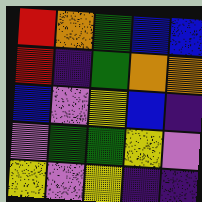[["red", "orange", "green", "blue", "blue"], ["red", "indigo", "green", "orange", "orange"], ["blue", "violet", "yellow", "blue", "indigo"], ["violet", "green", "green", "yellow", "violet"], ["yellow", "violet", "yellow", "indigo", "indigo"]]